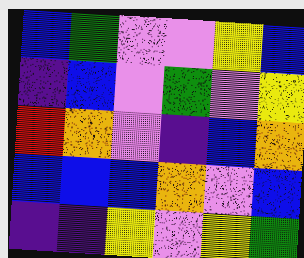[["blue", "green", "violet", "violet", "yellow", "blue"], ["indigo", "blue", "violet", "green", "violet", "yellow"], ["red", "orange", "violet", "indigo", "blue", "orange"], ["blue", "blue", "blue", "orange", "violet", "blue"], ["indigo", "indigo", "yellow", "violet", "yellow", "green"]]